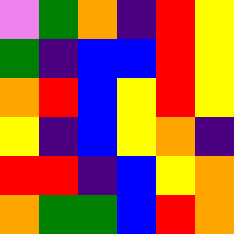[["violet", "green", "orange", "indigo", "red", "yellow"], ["green", "indigo", "blue", "blue", "red", "yellow"], ["orange", "red", "blue", "yellow", "red", "yellow"], ["yellow", "indigo", "blue", "yellow", "orange", "indigo"], ["red", "red", "indigo", "blue", "yellow", "orange"], ["orange", "green", "green", "blue", "red", "orange"]]